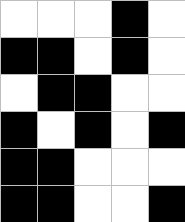[["white", "white", "white", "black", "white"], ["black", "black", "white", "black", "white"], ["white", "black", "black", "white", "white"], ["black", "white", "black", "white", "black"], ["black", "black", "white", "white", "white"], ["black", "black", "white", "white", "black"]]